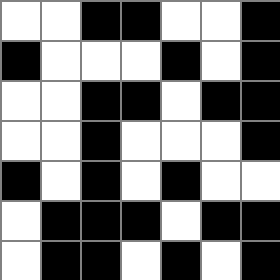[["white", "white", "black", "black", "white", "white", "black"], ["black", "white", "white", "white", "black", "white", "black"], ["white", "white", "black", "black", "white", "black", "black"], ["white", "white", "black", "white", "white", "white", "black"], ["black", "white", "black", "white", "black", "white", "white"], ["white", "black", "black", "black", "white", "black", "black"], ["white", "black", "black", "white", "black", "white", "black"]]